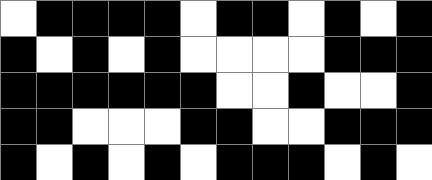[["white", "black", "black", "black", "black", "white", "black", "black", "white", "black", "white", "black"], ["black", "white", "black", "white", "black", "white", "white", "white", "white", "black", "black", "black"], ["black", "black", "black", "black", "black", "black", "white", "white", "black", "white", "white", "black"], ["black", "black", "white", "white", "white", "black", "black", "white", "white", "black", "black", "black"], ["black", "white", "black", "white", "black", "white", "black", "black", "black", "white", "black", "white"]]